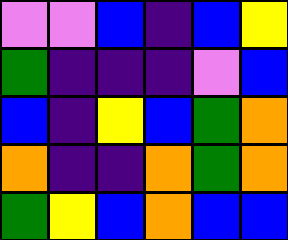[["violet", "violet", "blue", "indigo", "blue", "yellow"], ["green", "indigo", "indigo", "indigo", "violet", "blue"], ["blue", "indigo", "yellow", "blue", "green", "orange"], ["orange", "indigo", "indigo", "orange", "green", "orange"], ["green", "yellow", "blue", "orange", "blue", "blue"]]